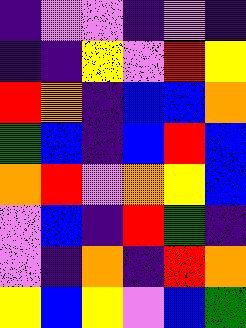[["indigo", "violet", "violet", "indigo", "violet", "indigo"], ["indigo", "indigo", "yellow", "violet", "red", "yellow"], ["red", "orange", "indigo", "blue", "blue", "orange"], ["green", "blue", "indigo", "blue", "red", "blue"], ["orange", "red", "violet", "orange", "yellow", "blue"], ["violet", "blue", "indigo", "red", "green", "indigo"], ["violet", "indigo", "orange", "indigo", "red", "orange"], ["yellow", "blue", "yellow", "violet", "blue", "green"]]